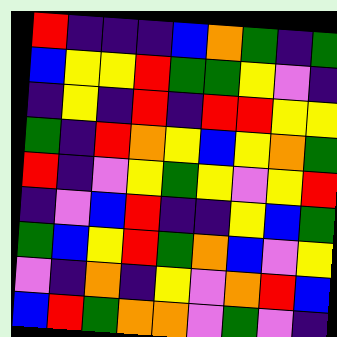[["red", "indigo", "indigo", "indigo", "blue", "orange", "green", "indigo", "green"], ["blue", "yellow", "yellow", "red", "green", "green", "yellow", "violet", "indigo"], ["indigo", "yellow", "indigo", "red", "indigo", "red", "red", "yellow", "yellow"], ["green", "indigo", "red", "orange", "yellow", "blue", "yellow", "orange", "green"], ["red", "indigo", "violet", "yellow", "green", "yellow", "violet", "yellow", "red"], ["indigo", "violet", "blue", "red", "indigo", "indigo", "yellow", "blue", "green"], ["green", "blue", "yellow", "red", "green", "orange", "blue", "violet", "yellow"], ["violet", "indigo", "orange", "indigo", "yellow", "violet", "orange", "red", "blue"], ["blue", "red", "green", "orange", "orange", "violet", "green", "violet", "indigo"]]